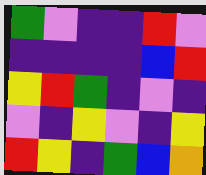[["green", "violet", "indigo", "indigo", "red", "violet"], ["indigo", "indigo", "indigo", "indigo", "blue", "red"], ["yellow", "red", "green", "indigo", "violet", "indigo"], ["violet", "indigo", "yellow", "violet", "indigo", "yellow"], ["red", "yellow", "indigo", "green", "blue", "orange"]]